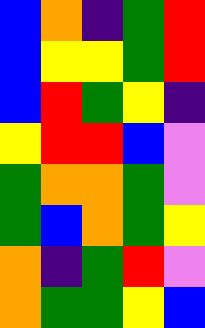[["blue", "orange", "indigo", "green", "red"], ["blue", "yellow", "yellow", "green", "red"], ["blue", "red", "green", "yellow", "indigo"], ["yellow", "red", "red", "blue", "violet"], ["green", "orange", "orange", "green", "violet"], ["green", "blue", "orange", "green", "yellow"], ["orange", "indigo", "green", "red", "violet"], ["orange", "green", "green", "yellow", "blue"]]